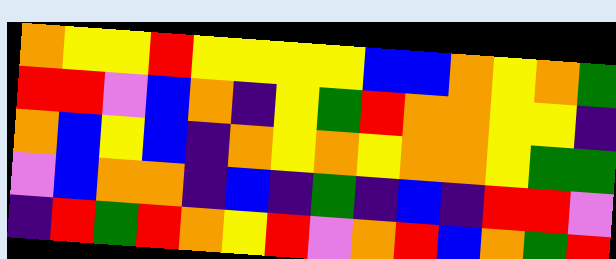[["orange", "yellow", "yellow", "red", "yellow", "yellow", "yellow", "yellow", "blue", "blue", "orange", "yellow", "orange", "green"], ["red", "red", "violet", "blue", "orange", "indigo", "yellow", "green", "red", "orange", "orange", "yellow", "yellow", "indigo"], ["orange", "blue", "yellow", "blue", "indigo", "orange", "yellow", "orange", "yellow", "orange", "orange", "yellow", "green", "green"], ["violet", "blue", "orange", "orange", "indigo", "blue", "indigo", "green", "indigo", "blue", "indigo", "red", "red", "violet"], ["indigo", "red", "green", "red", "orange", "yellow", "red", "violet", "orange", "red", "blue", "orange", "green", "red"]]